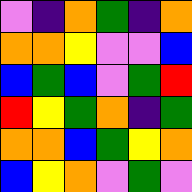[["violet", "indigo", "orange", "green", "indigo", "orange"], ["orange", "orange", "yellow", "violet", "violet", "blue"], ["blue", "green", "blue", "violet", "green", "red"], ["red", "yellow", "green", "orange", "indigo", "green"], ["orange", "orange", "blue", "green", "yellow", "orange"], ["blue", "yellow", "orange", "violet", "green", "violet"]]